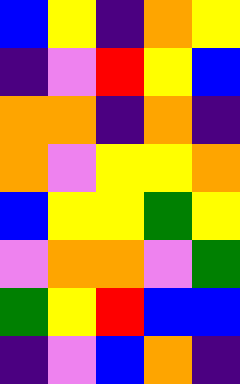[["blue", "yellow", "indigo", "orange", "yellow"], ["indigo", "violet", "red", "yellow", "blue"], ["orange", "orange", "indigo", "orange", "indigo"], ["orange", "violet", "yellow", "yellow", "orange"], ["blue", "yellow", "yellow", "green", "yellow"], ["violet", "orange", "orange", "violet", "green"], ["green", "yellow", "red", "blue", "blue"], ["indigo", "violet", "blue", "orange", "indigo"]]